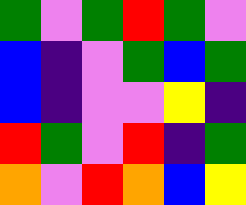[["green", "violet", "green", "red", "green", "violet"], ["blue", "indigo", "violet", "green", "blue", "green"], ["blue", "indigo", "violet", "violet", "yellow", "indigo"], ["red", "green", "violet", "red", "indigo", "green"], ["orange", "violet", "red", "orange", "blue", "yellow"]]